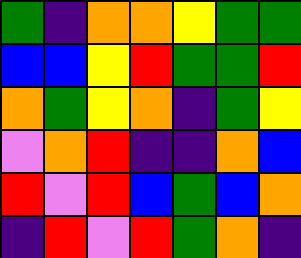[["green", "indigo", "orange", "orange", "yellow", "green", "green"], ["blue", "blue", "yellow", "red", "green", "green", "red"], ["orange", "green", "yellow", "orange", "indigo", "green", "yellow"], ["violet", "orange", "red", "indigo", "indigo", "orange", "blue"], ["red", "violet", "red", "blue", "green", "blue", "orange"], ["indigo", "red", "violet", "red", "green", "orange", "indigo"]]